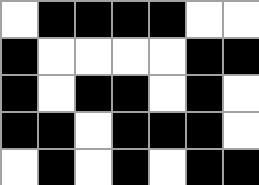[["white", "black", "black", "black", "black", "white", "white"], ["black", "white", "white", "white", "white", "black", "black"], ["black", "white", "black", "black", "white", "black", "white"], ["black", "black", "white", "black", "black", "black", "white"], ["white", "black", "white", "black", "white", "black", "black"]]